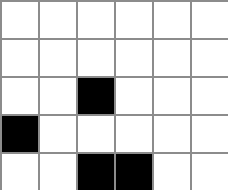[["white", "white", "white", "white", "white", "white"], ["white", "white", "white", "white", "white", "white"], ["white", "white", "black", "white", "white", "white"], ["black", "white", "white", "white", "white", "white"], ["white", "white", "black", "black", "white", "white"]]